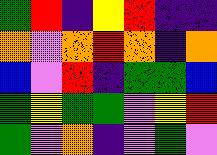[["green", "red", "indigo", "yellow", "red", "indigo", "indigo"], ["orange", "violet", "orange", "red", "orange", "indigo", "orange"], ["blue", "violet", "red", "indigo", "green", "green", "blue"], ["green", "yellow", "green", "green", "violet", "yellow", "red"], ["green", "violet", "orange", "indigo", "violet", "green", "violet"]]